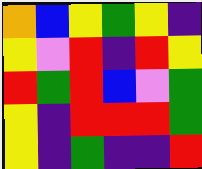[["orange", "blue", "yellow", "green", "yellow", "indigo"], ["yellow", "violet", "red", "indigo", "red", "yellow"], ["red", "green", "red", "blue", "violet", "green"], ["yellow", "indigo", "red", "red", "red", "green"], ["yellow", "indigo", "green", "indigo", "indigo", "red"]]